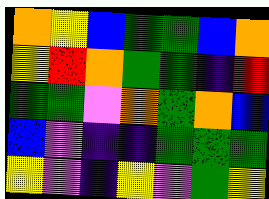[["orange", "yellow", "blue", "green", "green", "blue", "orange"], ["yellow", "red", "orange", "green", "green", "indigo", "red"], ["green", "green", "violet", "orange", "green", "orange", "blue"], ["blue", "violet", "indigo", "indigo", "green", "green", "green"], ["yellow", "violet", "indigo", "yellow", "violet", "green", "yellow"]]